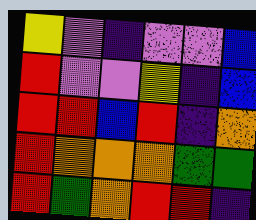[["yellow", "violet", "indigo", "violet", "violet", "blue"], ["red", "violet", "violet", "yellow", "indigo", "blue"], ["red", "red", "blue", "red", "indigo", "orange"], ["red", "orange", "orange", "orange", "green", "green"], ["red", "green", "orange", "red", "red", "indigo"]]